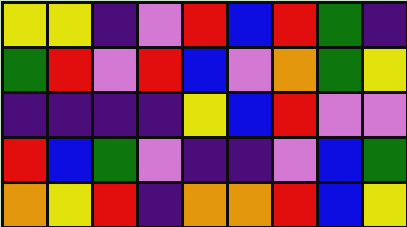[["yellow", "yellow", "indigo", "violet", "red", "blue", "red", "green", "indigo"], ["green", "red", "violet", "red", "blue", "violet", "orange", "green", "yellow"], ["indigo", "indigo", "indigo", "indigo", "yellow", "blue", "red", "violet", "violet"], ["red", "blue", "green", "violet", "indigo", "indigo", "violet", "blue", "green"], ["orange", "yellow", "red", "indigo", "orange", "orange", "red", "blue", "yellow"]]